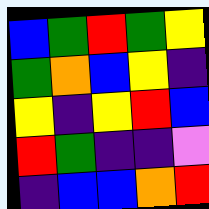[["blue", "green", "red", "green", "yellow"], ["green", "orange", "blue", "yellow", "indigo"], ["yellow", "indigo", "yellow", "red", "blue"], ["red", "green", "indigo", "indigo", "violet"], ["indigo", "blue", "blue", "orange", "red"]]